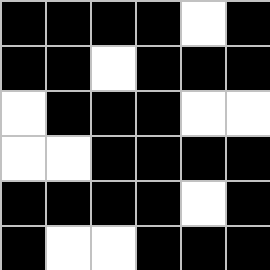[["black", "black", "black", "black", "white", "black"], ["black", "black", "white", "black", "black", "black"], ["white", "black", "black", "black", "white", "white"], ["white", "white", "black", "black", "black", "black"], ["black", "black", "black", "black", "white", "black"], ["black", "white", "white", "black", "black", "black"]]